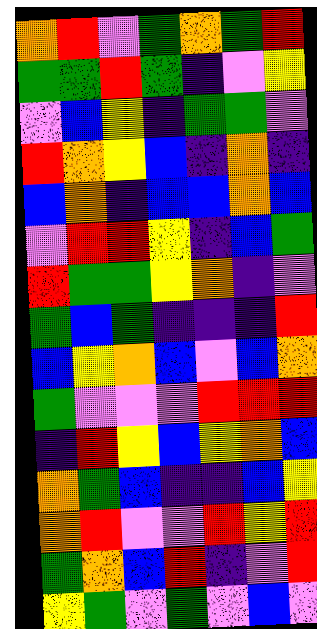[["orange", "red", "violet", "green", "orange", "green", "red"], ["green", "green", "red", "green", "indigo", "violet", "yellow"], ["violet", "blue", "yellow", "indigo", "green", "green", "violet"], ["red", "orange", "yellow", "blue", "indigo", "orange", "indigo"], ["blue", "orange", "indigo", "blue", "blue", "orange", "blue"], ["violet", "red", "red", "yellow", "indigo", "blue", "green"], ["red", "green", "green", "yellow", "orange", "indigo", "violet"], ["green", "blue", "green", "indigo", "indigo", "indigo", "red"], ["blue", "yellow", "orange", "blue", "violet", "blue", "orange"], ["green", "violet", "violet", "violet", "red", "red", "red"], ["indigo", "red", "yellow", "blue", "yellow", "orange", "blue"], ["orange", "green", "blue", "indigo", "indigo", "blue", "yellow"], ["orange", "red", "violet", "violet", "red", "yellow", "red"], ["green", "orange", "blue", "red", "indigo", "violet", "red"], ["yellow", "green", "violet", "green", "violet", "blue", "violet"]]